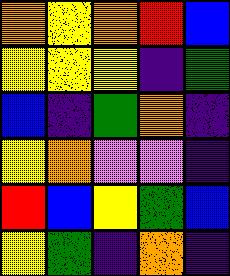[["orange", "yellow", "orange", "red", "blue"], ["yellow", "yellow", "yellow", "indigo", "green"], ["blue", "indigo", "green", "orange", "indigo"], ["yellow", "orange", "violet", "violet", "indigo"], ["red", "blue", "yellow", "green", "blue"], ["yellow", "green", "indigo", "orange", "indigo"]]